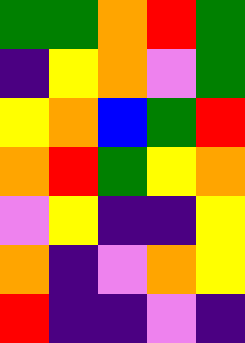[["green", "green", "orange", "red", "green"], ["indigo", "yellow", "orange", "violet", "green"], ["yellow", "orange", "blue", "green", "red"], ["orange", "red", "green", "yellow", "orange"], ["violet", "yellow", "indigo", "indigo", "yellow"], ["orange", "indigo", "violet", "orange", "yellow"], ["red", "indigo", "indigo", "violet", "indigo"]]